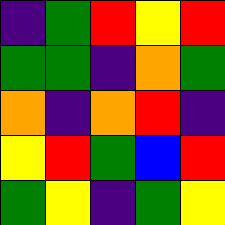[["indigo", "green", "red", "yellow", "red"], ["green", "green", "indigo", "orange", "green"], ["orange", "indigo", "orange", "red", "indigo"], ["yellow", "red", "green", "blue", "red"], ["green", "yellow", "indigo", "green", "yellow"]]